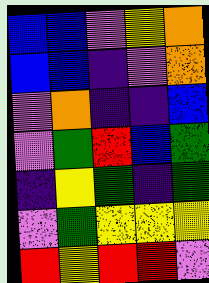[["blue", "blue", "violet", "yellow", "orange"], ["blue", "blue", "indigo", "violet", "orange"], ["violet", "orange", "indigo", "indigo", "blue"], ["violet", "green", "red", "blue", "green"], ["indigo", "yellow", "green", "indigo", "green"], ["violet", "green", "yellow", "yellow", "yellow"], ["red", "yellow", "red", "red", "violet"]]